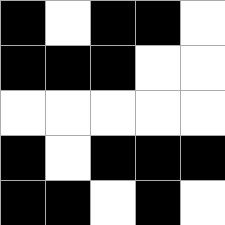[["black", "white", "black", "black", "white"], ["black", "black", "black", "white", "white"], ["white", "white", "white", "white", "white"], ["black", "white", "black", "black", "black"], ["black", "black", "white", "black", "white"]]